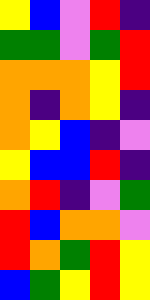[["yellow", "blue", "violet", "red", "indigo"], ["green", "green", "violet", "green", "red"], ["orange", "orange", "orange", "yellow", "red"], ["orange", "indigo", "orange", "yellow", "indigo"], ["orange", "yellow", "blue", "indigo", "violet"], ["yellow", "blue", "blue", "red", "indigo"], ["orange", "red", "indigo", "violet", "green"], ["red", "blue", "orange", "orange", "violet"], ["red", "orange", "green", "red", "yellow"], ["blue", "green", "yellow", "red", "yellow"]]